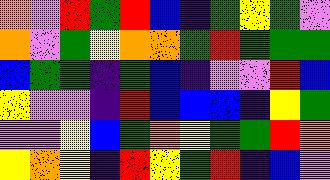[["orange", "violet", "red", "green", "red", "blue", "indigo", "green", "yellow", "green", "violet"], ["orange", "violet", "green", "yellow", "orange", "orange", "green", "red", "green", "green", "green"], ["blue", "green", "green", "indigo", "green", "blue", "indigo", "violet", "violet", "red", "blue"], ["yellow", "violet", "violet", "indigo", "red", "blue", "blue", "blue", "indigo", "yellow", "green"], ["violet", "violet", "yellow", "blue", "green", "orange", "yellow", "green", "green", "red", "orange"], ["yellow", "orange", "yellow", "indigo", "red", "yellow", "green", "red", "indigo", "blue", "violet"]]